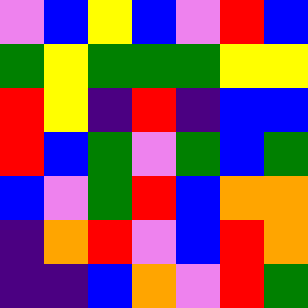[["violet", "blue", "yellow", "blue", "violet", "red", "blue"], ["green", "yellow", "green", "green", "green", "yellow", "yellow"], ["red", "yellow", "indigo", "red", "indigo", "blue", "blue"], ["red", "blue", "green", "violet", "green", "blue", "green"], ["blue", "violet", "green", "red", "blue", "orange", "orange"], ["indigo", "orange", "red", "violet", "blue", "red", "orange"], ["indigo", "indigo", "blue", "orange", "violet", "red", "green"]]